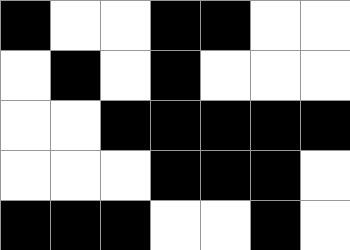[["black", "white", "white", "black", "black", "white", "white"], ["white", "black", "white", "black", "white", "white", "white"], ["white", "white", "black", "black", "black", "black", "black"], ["white", "white", "white", "black", "black", "black", "white"], ["black", "black", "black", "white", "white", "black", "white"]]